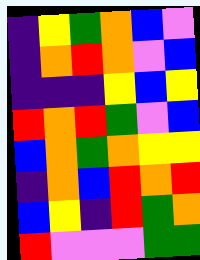[["indigo", "yellow", "green", "orange", "blue", "violet"], ["indigo", "orange", "red", "orange", "violet", "blue"], ["indigo", "indigo", "indigo", "yellow", "blue", "yellow"], ["red", "orange", "red", "green", "violet", "blue"], ["blue", "orange", "green", "orange", "yellow", "yellow"], ["indigo", "orange", "blue", "red", "orange", "red"], ["blue", "yellow", "indigo", "red", "green", "orange"], ["red", "violet", "violet", "violet", "green", "green"]]